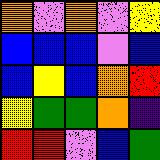[["orange", "violet", "orange", "violet", "yellow"], ["blue", "blue", "blue", "violet", "blue"], ["blue", "yellow", "blue", "orange", "red"], ["yellow", "green", "green", "orange", "indigo"], ["red", "red", "violet", "blue", "green"]]